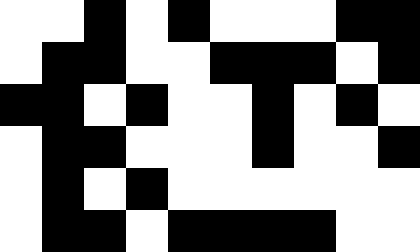[["white", "white", "black", "white", "black", "white", "white", "white", "black", "black"], ["white", "black", "black", "white", "white", "black", "black", "black", "white", "black"], ["black", "black", "white", "black", "white", "white", "black", "white", "black", "white"], ["white", "black", "black", "white", "white", "white", "black", "white", "white", "black"], ["white", "black", "white", "black", "white", "white", "white", "white", "white", "white"], ["white", "black", "black", "white", "black", "black", "black", "black", "white", "white"]]